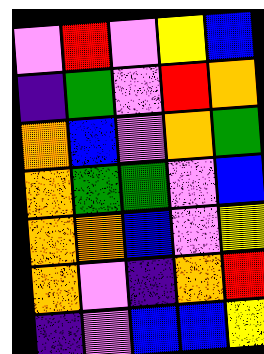[["violet", "red", "violet", "yellow", "blue"], ["indigo", "green", "violet", "red", "orange"], ["orange", "blue", "violet", "orange", "green"], ["orange", "green", "green", "violet", "blue"], ["orange", "orange", "blue", "violet", "yellow"], ["orange", "violet", "indigo", "orange", "red"], ["indigo", "violet", "blue", "blue", "yellow"]]